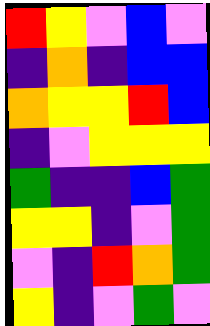[["red", "yellow", "violet", "blue", "violet"], ["indigo", "orange", "indigo", "blue", "blue"], ["orange", "yellow", "yellow", "red", "blue"], ["indigo", "violet", "yellow", "yellow", "yellow"], ["green", "indigo", "indigo", "blue", "green"], ["yellow", "yellow", "indigo", "violet", "green"], ["violet", "indigo", "red", "orange", "green"], ["yellow", "indigo", "violet", "green", "violet"]]